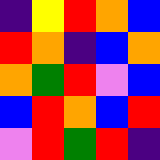[["indigo", "yellow", "red", "orange", "blue"], ["red", "orange", "indigo", "blue", "orange"], ["orange", "green", "red", "violet", "blue"], ["blue", "red", "orange", "blue", "red"], ["violet", "red", "green", "red", "indigo"]]